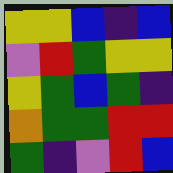[["yellow", "yellow", "blue", "indigo", "blue"], ["violet", "red", "green", "yellow", "yellow"], ["yellow", "green", "blue", "green", "indigo"], ["orange", "green", "green", "red", "red"], ["green", "indigo", "violet", "red", "blue"]]